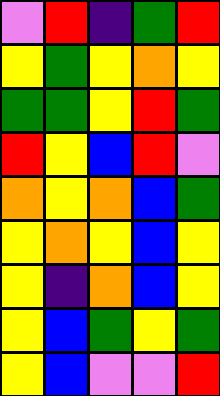[["violet", "red", "indigo", "green", "red"], ["yellow", "green", "yellow", "orange", "yellow"], ["green", "green", "yellow", "red", "green"], ["red", "yellow", "blue", "red", "violet"], ["orange", "yellow", "orange", "blue", "green"], ["yellow", "orange", "yellow", "blue", "yellow"], ["yellow", "indigo", "orange", "blue", "yellow"], ["yellow", "blue", "green", "yellow", "green"], ["yellow", "blue", "violet", "violet", "red"]]